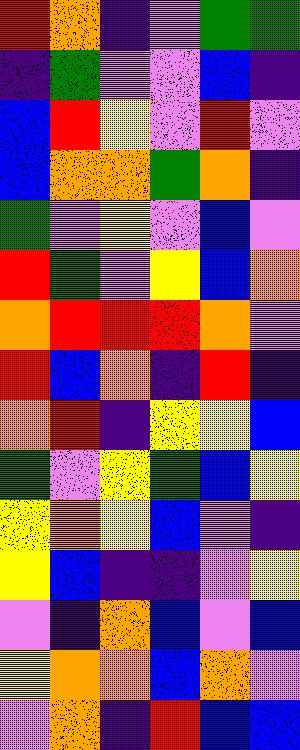[["red", "orange", "indigo", "violet", "green", "green"], ["indigo", "green", "violet", "violet", "blue", "indigo"], ["blue", "red", "yellow", "violet", "red", "violet"], ["blue", "orange", "orange", "green", "orange", "indigo"], ["green", "violet", "yellow", "violet", "blue", "violet"], ["red", "green", "violet", "yellow", "blue", "orange"], ["orange", "red", "red", "red", "orange", "violet"], ["red", "blue", "orange", "indigo", "red", "indigo"], ["orange", "red", "indigo", "yellow", "yellow", "blue"], ["green", "violet", "yellow", "green", "blue", "yellow"], ["yellow", "orange", "yellow", "blue", "violet", "indigo"], ["yellow", "blue", "indigo", "indigo", "violet", "yellow"], ["violet", "indigo", "orange", "blue", "violet", "blue"], ["yellow", "orange", "orange", "blue", "orange", "violet"], ["violet", "orange", "indigo", "red", "blue", "blue"]]